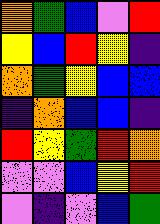[["orange", "green", "blue", "violet", "red"], ["yellow", "blue", "red", "yellow", "indigo"], ["orange", "green", "yellow", "blue", "blue"], ["indigo", "orange", "blue", "blue", "indigo"], ["red", "yellow", "green", "red", "orange"], ["violet", "violet", "blue", "yellow", "red"], ["violet", "indigo", "violet", "blue", "green"]]